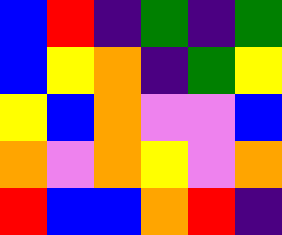[["blue", "red", "indigo", "green", "indigo", "green"], ["blue", "yellow", "orange", "indigo", "green", "yellow"], ["yellow", "blue", "orange", "violet", "violet", "blue"], ["orange", "violet", "orange", "yellow", "violet", "orange"], ["red", "blue", "blue", "orange", "red", "indigo"]]